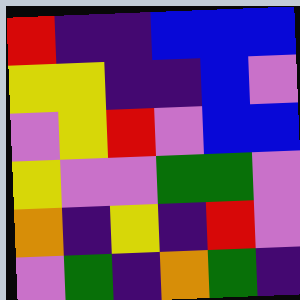[["red", "indigo", "indigo", "blue", "blue", "blue"], ["yellow", "yellow", "indigo", "indigo", "blue", "violet"], ["violet", "yellow", "red", "violet", "blue", "blue"], ["yellow", "violet", "violet", "green", "green", "violet"], ["orange", "indigo", "yellow", "indigo", "red", "violet"], ["violet", "green", "indigo", "orange", "green", "indigo"]]